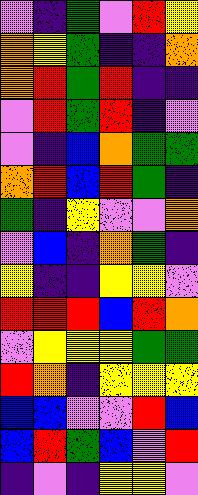[["violet", "indigo", "green", "violet", "red", "yellow"], ["orange", "yellow", "green", "indigo", "indigo", "orange"], ["orange", "red", "green", "red", "indigo", "indigo"], ["violet", "red", "green", "red", "indigo", "violet"], ["violet", "indigo", "blue", "orange", "green", "green"], ["orange", "red", "blue", "red", "green", "indigo"], ["green", "indigo", "yellow", "violet", "violet", "orange"], ["violet", "blue", "indigo", "orange", "green", "indigo"], ["yellow", "indigo", "indigo", "yellow", "yellow", "violet"], ["red", "red", "red", "blue", "red", "orange"], ["violet", "yellow", "yellow", "yellow", "green", "green"], ["red", "orange", "indigo", "yellow", "yellow", "yellow"], ["blue", "blue", "violet", "violet", "red", "blue"], ["blue", "red", "green", "blue", "violet", "red"], ["indigo", "violet", "indigo", "yellow", "yellow", "violet"]]